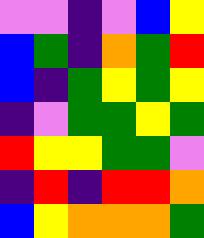[["violet", "violet", "indigo", "violet", "blue", "yellow"], ["blue", "green", "indigo", "orange", "green", "red"], ["blue", "indigo", "green", "yellow", "green", "yellow"], ["indigo", "violet", "green", "green", "yellow", "green"], ["red", "yellow", "yellow", "green", "green", "violet"], ["indigo", "red", "indigo", "red", "red", "orange"], ["blue", "yellow", "orange", "orange", "orange", "green"]]